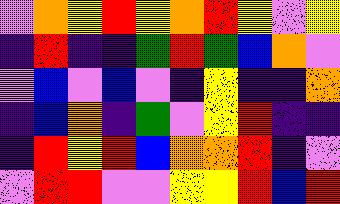[["violet", "orange", "yellow", "red", "yellow", "orange", "red", "yellow", "violet", "yellow"], ["indigo", "red", "indigo", "indigo", "green", "red", "green", "blue", "orange", "violet"], ["violet", "blue", "violet", "blue", "violet", "indigo", "yellow", "indigo", "indigo", "orange"], ["indigo", "blue", "orange", "indigo", "green", "violet", "yellow", "red", "indigo", "indigo"], ["indigo", "red", "yellow", "red", "blue", "orange", "orange", "red", "indigo", "violet"], ["violet", "red", "red", "violet", "violet", "yellow", "yellow", "red", "blue", "red"]]